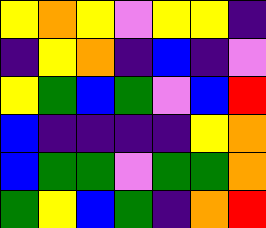[["yellow", "orange", "yellow", "violet", "yellow", "yellow", "indigo"], ["indigo", "yellow", "orange", "indigo", "blue", "indigo", "violet"], ["yellow", "green", "blue", "green", "violet", "blue", "red"], ["blue", "indigo", "indigo", "indigo", "indigo", "yellow", "orange"], ["blue", "green", "green", "violet", "green", "green", "orange"], ["green", "yellow", "blue", "green", "indigo", "orange", "red"]]